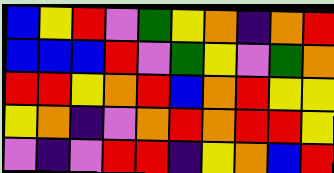[["blue", "yellow", "red", "violet", "green", "yellow", "orange", "indigo", "orange", "red"], ["blue", "blue", "blue", "red", "violet", "green", "yellow", "violet", "green", "orange"], ["red", "red", "yellow", "orange", "red", "blue", "orange", "red", "yellow", "yellow"], ["yellow", "orange", "indigo", "violet", "orange", "red", "orange", "red", "red", "yellow"], ["violet", "indigo", "violet", "red", "red", "indigo", "yellow", "orange", "blue", "red"]]